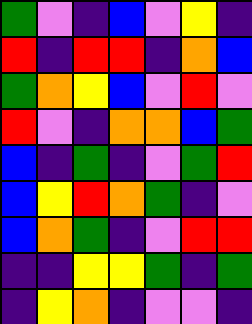[["green", "violet", "indigo", "blue", "violet", "yellow", "indigo"], ["red", "indigo", "red", "red", "indigo", "orange", "blue"], ["green", "orange", "yellow", "blue", "violet", "red", "violet"], ["red", "violet", "indigo", "orange", "orange", "blue", "green"], ["blue", "indigo", "green", "indigo", "violet", "green", "red"], ["blue", "yellow", "red", "orange", "green", "indigo", "violet"], ["blue", "orange", "green", "indigo", "violet", "red", "red"], ["indigo", "indigo", "yellow", "yellow", "green", "indigo", "green"], ["indigo", "yellow", "orange", "indigo", "violet", "violet", "indigo"]]